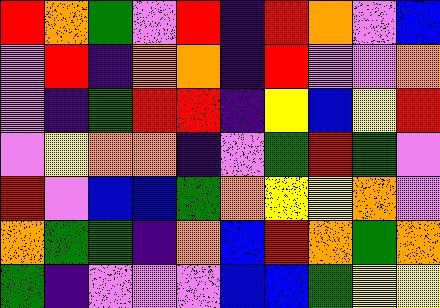[["red", "orange", "green", "violet", "red", "indigo", "red", "orange", "violet", "blue"], ["violet", "red", "indigo", "orange", "orange", "indigo", "red", "violet", "violet", "orange"], ["violet", "indigo", "green", "red", "red", "indigo", "yellow", "blue", "yellow", "red"], ["violet", "yellow", "orange", "orange", "indigo", "violet", "green", "red", "green", "violet"], ["red", "violet", "blue", "blue", "green", "orange", "yellow", "yellow", "orange", "violet"], ["orange", "green", "green", "indigo", "orange", "blue", "red", "orange", "green", "orange"], ["green", "indigo", "violet", "violet", "violet", "blue", "blue", "green", "yellow", "yellow"]]